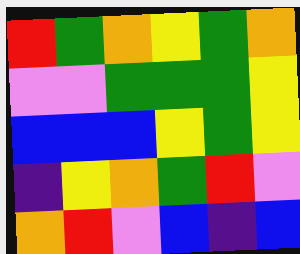[["red", "green", "orange", "yellow", "green", "orange"], ["violet", "violet", "green", "green", "green", "yellow"], ["blue", "blue", "blue", "yellow", "green", "yellow"], ["indigo", "yellow", "orange", "green", "red", "violet"], ["orange", "red", "violet", "blue", "indigo", "blue"]]